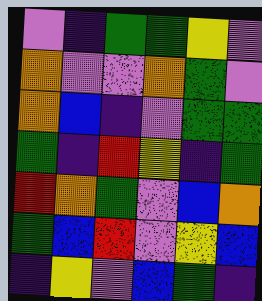[["violet", "indigo", "green", "green", "yellow", "violet"], ["orange", "violet", "violet", "orange", "green", "violet"], ["orange", "blue", "indigo", "violet", "green", "green"], ["green", "indigo", "red", "yellow", "indigo", "green"], ["red", "orange", "green", "violet", "blue", "orange"], ["green", "blue", "red", "violet", "yellow", "blue"], ["indigo", "yellow", "violet", "blue", "green", "indigo"]]